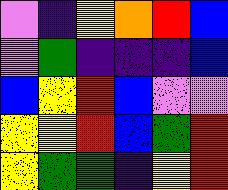[["violet", "indigo", "yellow", "orange", "red", "blue"], ["violet", "green", "indigo", "indigo", "indigo", "blue"], ["blue", "yellow", "red", "blue", "violet", "violet"], ["yellow", "yellow", "red", "blue", "green", "red"], ["yellow", "green", "green", "indigo", "yellow", "red"]]